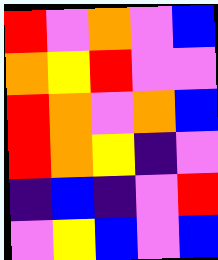[["red", "violet", "orange", "violet", "blue"], ["orange", "yellow", "red", "violet", "violet"], ["red", "orange", "violet", "orange", "blue"], ["red", "orange", "yellow", "indigo", "violet"], ["indigo", "blue", "indigo", "violet", "red"], ["violet", "yellow", "blue", "violet", "blue"]]